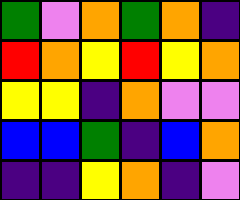[["green", "violet", "orange", "green", "orange", "indigo"], ["red", "orange", "yellow", "red", "yellow", "orange"], ["yellow", "yellow", "indigo", "orange", "violet", "violet"], ["blue", "blue", "green", "indigo", "blue", "orange"], ["indigo", "indigo", "yellow", "orange", "indigo", "violet"]]